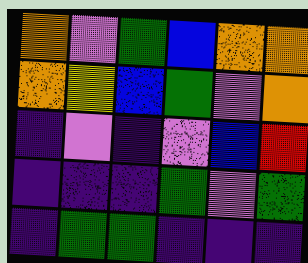[["orange", "violet", "green", "blue", "orange", "orange"], ["orange", "yellow", "blue", "green", "violet", "orange"], ["indigo", "violet", "indigo", "violet", "blue", "red"], ["indigo", "indigo", "indigo", "green", "violet", "green"], ["indigo", "green", "green", "indigo", "indigo", "indigo"]]